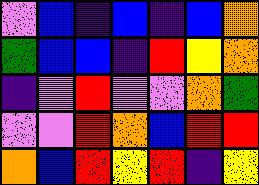[["violet", "blue", "indigo", "blue", "indigo", "blue", "orange"], ["green", "blue", "blue", "indigo", "red", "yellow", "orange"], ["indigo", "violet", "red", "violet", "violet", "orange", "green"], ["violet", "violet", "red", "orange", "blue", "red", "red"], ["orange", "blue", "red", "yellow", "red", "indigo", "yellow"]]